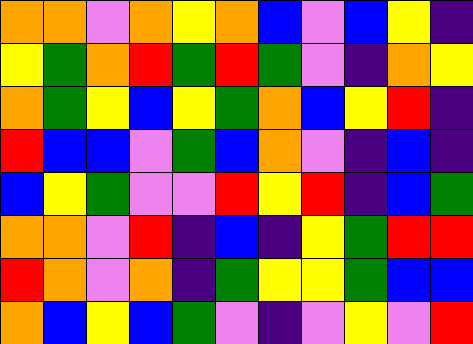[["orange", "orange", "violet", "orange", "yellow", "orange", "blue", "violet", "blue", "yellow", "indigo"], ["yellow", "green", "orange", "red", "green", "red", "green", "violet", "indigo", "orange", "yellow"], ["orange", "green", "yellow", "blue", "yellow", "green", "orange", "blue", "yellow", "red", "indigo"], ["red", "blue", "blue", "violet", "green", "blue", "orange", "violet", "indigo", "blue", "indigo"], ["blue", "yellow", "green", "violet", "violet", "red", "yellow", "red", "indigo", "blue", "green"], ["orange", "orange", "violet", "red", "indigo", "blue", "indigo", "yellow", "green", "red", "red"], ["red", "orange", "violet", "orange", "indigo", "green", "yellow", "yellow", "green", "blue", "blue"], ["orange", "blue", "yellow", "blue", "green", "violet", "indigo", "violet", "yellow", "violet", "red"]]